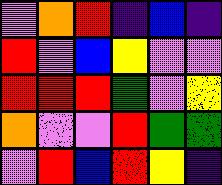[["violet", "orange", "red", "indigo", "blue", "indigo"], ["red", "violet", "blue", "yellow", "violet", "violet"], ["red", "red", "red", "green", "violet", "yellow"], ["orange", "violet", "violet", "red", "green", "green"], ["violet", "red", "blue", "red", "yellow", "indigo"]]